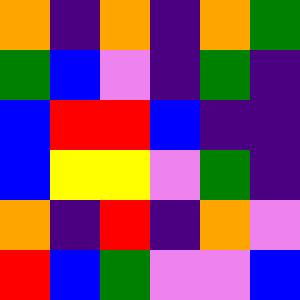[["orange", "indigo", "orange", "indigo", "orange", "green"], ["green", "blue", "violet", "indigo", "green", "indigo"], ["blue", "red", "red", "blue", "indigo", "indigo"], ["blue", "yellow", "yellow", "violet", "green", "indigo"], ["orange", "indigo", "red", "indigo", "orange", "violet"], ["red", "blue", "green", "violet", "violet", "blue"]]